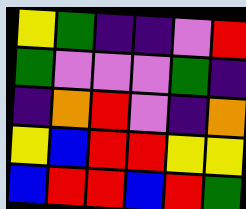[["yellow", "green", "indigo", "indigo", "violet", "red"], ["green", "violet", "violet", "violet", "green", "indigo"], ["indigo", "orange", "red", "violet", "indigo", "orange"], ["yellow", "blue", "red", "red", "yellow", "yellow"], ["blue", "red", "red", "blue", "red", "green"]]